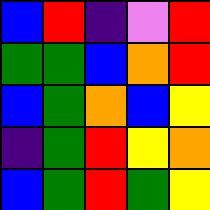[["blue", "red", "indigo", "violet", "red"], ["green", "green", "blue", "orange", "red"], ["blue", "green", "orange", "blue", "yellow"], ["indigo", "green", "red", "yellow", "orange"], ["blue", "green", "red", "green", "yellow"]]